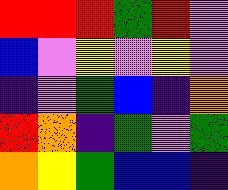[["red", "red", "red", "green", "red", "violet"], ["blue", "violet", "yellow", "violet", "yellow", "violet"], ["indigo", "violet", "green", "blue", "indigo", "orange"], ["red", "orange", "indigo", "green", "violet", "green"], ["orange", "yellow", "green", "blue", "blue", "indigo"]]